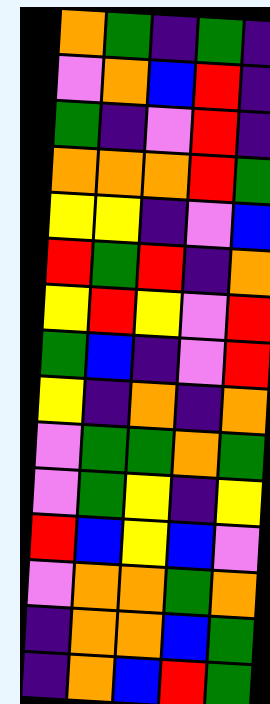[["orange", "green", "indigo", "green", "indigo"], ["violet", "orange", "blue", "red", "indigo"], ["green", "indigo", "violet", "red", "indigo"], ["orange", "orange", "orange", "red", "green"], ["yellow", "yellow", "indigo", "violet", "blue"], ["red", "green", "red", "indigo", "orange"], ["yellow", "red", "yellow", "violet", "red"], ["green", "blue", "indigo", "violet", "red"], ["yellow", "indigo", "orange", "indigo", "orange"], ["violet", "green", "green", "orange", "green"], ["violet", "green", "yellow", "indigo", "yellow"], ["red", "blue", "yellow", "blue", "violet"], ["violet", "orange", "orange", "green", "orange"], ["indigo", "orange", "orange", "blue", "green"], ["indigo", "orange", "blue", "red", "green"]]